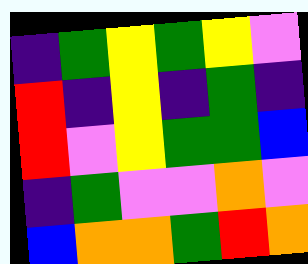[["indigo", "green", "yellow", "green", "yellow", "violet"], ["red", "indigo", "yellow", "indigo", "green", "indigo"], ["red", "violet", "yellow", "green", "green", "blue"], ["indigo", "green", "violet", "violet", "orange", "violet"], ["blue", "orange", "orange", "green", "red", "orange"]]